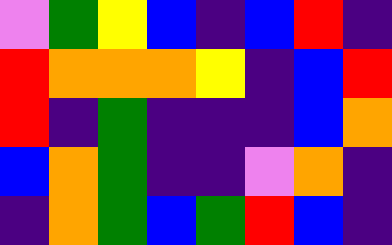[["violet", "green", "yellow", "blue", "indigo", "blue", "red", "indigo"], ["red", "orange", "orange", "orange", "yellow", "indigo", "blue", "red"], ["red", "indigo", "green", "indigo", "indigo", "indigo", "blue", "orange"], ["blue", "orange", "green", "indigo", "indigo", "violet", "orange", "indigo"], ["indigo", "orange", "green", "blue", "green", "red", "blue", "indigo"]]